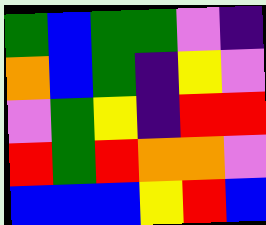[["green", "blue", "green", "green", "violet", "indigo"], ["orange", "blue", "green", "indigo", "yellow", "violet"], ["violet", "green", "yellow", "indigo", "red", "red"], ["red", "green", "red", "orange", "orange", "violet"], ["blue", "blue", "blue", "yellow", "red", "blue"]]